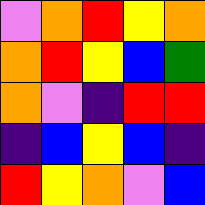[["violet", "orange", "red", "yellow", "orange"], ["orange", "red", "yellow", "blue", "green"], ["orange", "violet", "indigo", "red", "red"], ["indigo", "blue", "yellow", "blue", "indigo"], ["red", "yellow", "orange", "violet", "blue"]]